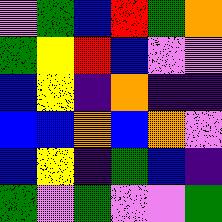[["violet", "green", "blue", "red", "green", "orange"], ["green", "yellow", "red", "blue", "violet", "violet"], ["blue", "yellow", "indigo", "orange", "indigo", "indigo"], ["blue", "blue", "orange", "blue", "orange", "violet"], ["blue", "yellow", "indigo", "green", "blue", "indigo"], ["green", "violet", "green", "violet", "violet", "green"]]